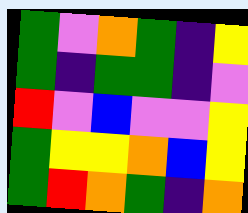[["green", "violet", "orange", "green", "indigo", "yellow"], ["green", "indigo", "green", "green", "indigo", "violet"], ["red", "violet", "blue", "violet", "violet", "yellow"], ["green", "yellow", "yellow", "orange", "blue", "yellow"], ["green", "red", "orange", "green", "indigo", "orange"]]